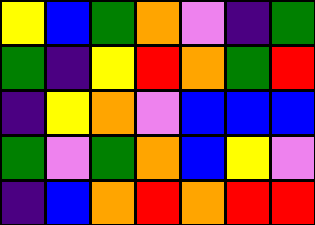[["yellow", "blue", "green", "orange", "violet", "indigo", "green"], ["green", "indigo", "yellow", "red", "orange", "green", "red"], ["indigo", "yellow", "orange", "violet", "blue", "blue", "blue"], ["green", "violet", "green", "orange", "blue", "yellow", "violet"], ["indigo", "blue", "orange", "red", "orange", "red", "red"]]